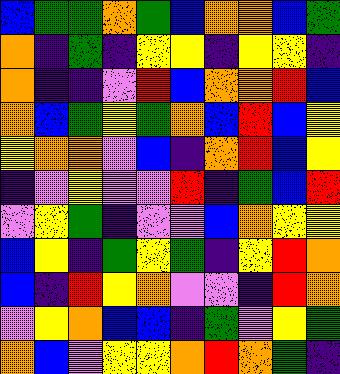[["blue", "green", "green", "orange", "green", "blue", "orange", "orange", "blue", "green"], ["orange", "indigo", "green", "indigo", "yellow", "yellow", "indigo", "yellow", "yellow", "indigo"], ["orange", "indigo", "indigo", "violet", "red", "blue", "orange", "orange", "red", "blue"], ["orange", "blue", "green", "yellow", "green", "orange", "blue", "red", "blue", "yellow"], ["yellow", "orange", "orange", "violet", "blue", "indigo", "orange", "red", "blue", "yellow"], ["indigo", "violet", "yellow", "violet", "violet", "red", "indigo", "green", "blue", "red"], ["violet", "yellow", "green", "indigo", "violet", "violet", "blue", "orange", "yellow", "yellow"], ["blue", "yellow", "indigo", "green", "yellow", "green", "indigo", "yellow", "red", "orange"], ["blue", "indigo", "red", "yellow", "orange", "violet", "violet", "indigo", "red", "orange"], ["violet", "yellow", "orange", "blue", "blue", "indigo", "green", "violet", "yellow", "green"], ["orange", "blue", "violet", "yellow", "yellow", "orange", "red", "orange", "green", "indigo"]]